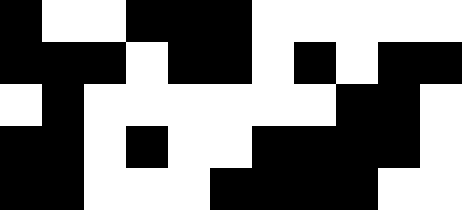[["black", "white", "white", "black", "black", "black", "white", "white", "white", "white", "white"], ["black", "black", "black", "white", "black", "black", "white", "black", "white", "black", "black"], ["white", "black", "white", "white", "white", "white", "white", "white", "black", "black", "white"], ["black", "black", "white", "black", "white", "white", "black", "black", "black", "black", "white"], ["black", "black", "white", "white", "white", "black", "black", "black", "black", "white", "white"]]